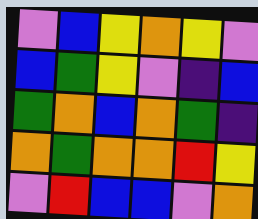[["violet", "blue", "yellow", "orange", "yellow", "violet"], ["blue", "green", "yellow", "violet", "indigo", "blue"], ["green", "orange", "blue", "orange", "green", "indigo"], ["orange", "green", "orange", "orange", "red", "yellow"], ["violet", "red", "blue", "blue", "violet", "orange"]]